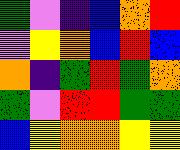[["green", "violet", "indigo", "blue", "orange", "red"], ["violet", "yellow", "orange", "blue", "red", "blue"], ["orange", "indigo", "green", "red", "green", "orange"], ["green", "violet", "red", "red", "green", "green"], ["blue", "yellow", "orange", "orange", "yellow", "yellow"]]